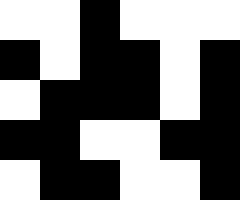[["white", "white", "black", "white", "white", "white"], ["black", "white", "black", "black", "white", "black"], ["white", "black", "black", "black", "white", "black"], ["black", "black", "white", "white", "black", "black"], ["white", "black", "black", "white", "white", "black"]]